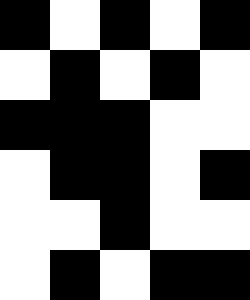[["black", "white", "black", "white", "black"], ["white", "black", "white", "black", "white"], ["black", "black", "black", "white", "white"], ["white", "black", "black", "white", "black"], ["white", "white", "black", "white", "white"], ["white", "black", "white", "black", "black"]]